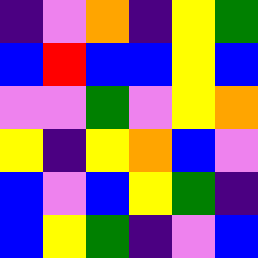[["indigo", "violet", "orange", "indigo", "yellow", "green"], ["blue", "red", "blue", "blue", "yellow", "blue"], ["violet", "violet", "green", "violet", "yellow", "orange"], ["yellow", "indigo", "yellow", "orange", "blue", "violet"], ["blue", "violet", "blue", "yellow", "green", "indigo"], ["blue", "yellow", "green", "indigo", "violet", "blue"]]